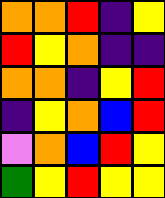[["orange", "orange", "red", "indigo", "yellow"], ["red", "yellow", "orange", "indigo", "indigo"], ["orange", "orange", "indigo", "yellow", "red"], ["indigo", "yellow", "orange", "blue", "red"], ["violet", "orange", "blue", "red", "yellow"], ["green", "yellow", "red", "yellow", "yellow"]]